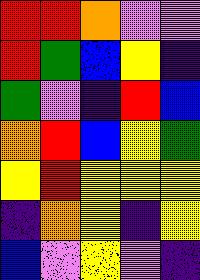[["red", "red", "orange", "violet", "violet"], ["red", "green", "blue", "yellow", "indigo"], ["green", "violet", "indigo", "red", "blue"], ["orange", "red", "blue", "yellow", "green"], ["yellow", "red", "yellow", "yellow", "yellow"], ["indigo", "orange", "yellow", "indigo", "yellow"], ["blue", "violet", "yellow", "violet", "indigo"]]